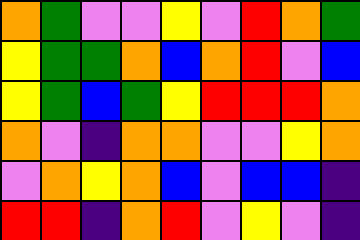[["orange", "green", "violet", "violet", "yellow", "violet", "red", "orange", "green"], ["yellow", "green", "green", "orange", "blue", "orange", "red", "violet", "blue"], ["yellow", "green", "blue", "green", "yellow", "red", "red", "red", "orange"], ["orange", "violet", "indigo", "orange", "orange", "violet", "violet", "yellow", "orange"], ["violet", "orange", "yellow", "orange", "blue", "violet", "blue", "blue", "indigo"], ["red", "red", "indigo", "orange", "red", "violet", "yellow", "violet", "indigo"]]